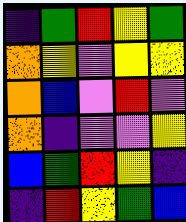[["indigo", "green", "red", "yellow", "green"], ["orange", "yellow", "violet", "yellow", "yellow"], ["orange", "blue", "violet", "red", "violet"], ["orange", "indigo", "violet", "violet", "yellow"], ["blue", "green", "red", "yellow", "indigo"], ["indigo", "red", "yellow", "green", "blue"]]